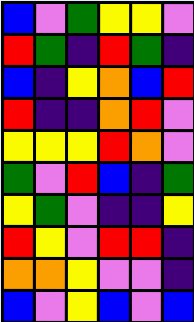[["blue", "violet", "green", "yellow", "yellow", "violet"], ["red", "green", "indigo", "red", "green", "indigo"], ["blue", "indigo", "yellow", "orange", "blue", "red"], ["red", "indigo", "indigo", "orange", "red", "violet"], ["yellow", "yellow", "yellow", "red", "orange", "violet"], ["green", "violet", "red", "blue", "indigo", "green"], ["yellow", "green", "violet", "indigo", "indigo", "yellow"], ["red", "yellow", "violet", "red", "red", "indigo"], ["orange", "orange", "yellow", "violet", "violet", "indigo"], ["blue", "violet", "yellow", "blue", "violet", "blue"]]